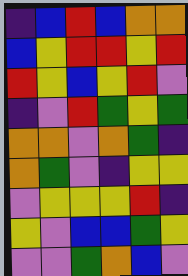[["indigo", "blue", "red", "blue", "orange", "orange"], ["blue", "yellow", "red", "red", "yellow", "red"], ["red", "yellow", "blue", "yellow", "red", "violet"], ["indigo", "violet", "red", "green", "yellow", "green"], ["orange", "orange", "violet", "orange", "green", "indigo"], ["orange", "green", "violet", "indigo", "yellow", "yellow"], ["violet", "yellow", "yellow", "yellow", "red", "indigo"], ["yellow", "violet", "blue", "blue", "green", "yellow"], ["violet", "violet", "green", "orange", "blue", "violet"]]